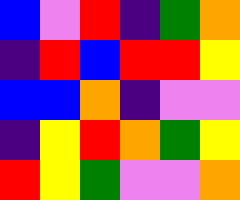[["blue", "violet", "red", "indigo", "green", "orange"], ["indigo", "red", "blue", "red", "red", "yellow"], ["blue", "blue", "orange", "indigo", "violet", "violet"], ["indigo", "yellow", "red", "orange", "green", "yellow"], ["red", "yellow", "green", "violet", "violet", "orange"]]